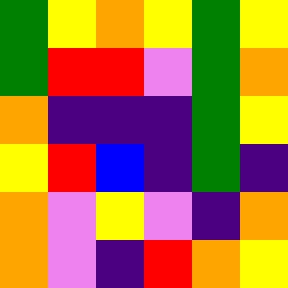[["green", "yellow", "orange", "yellow", "green", "yellow"], ["green", "red", "red", "violet", "green", "orange"], ["orange", "indigo", "indigo", "indigo", "green", "yellow"], ["yellow", "red", "blue", "indigo", "green", "indigo"], ["orange", "violet", "yellow", "violet", "indigo", "orange"], ["orange", "violet", "indigo", "red", "orange", "yellow"]]